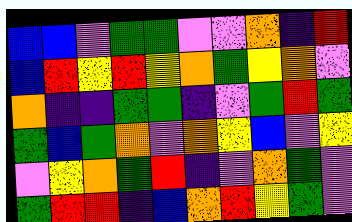[["blue", "blue", "violet", "green", "green", "violet", "violet", "orange", "indigo", "red"], ["blue", "red", "yellow", "red", "yellow", "orange", "green", "yellow", "orange", "violet"], ["orange", "indigo", "indigo", "green", "green", "indigo", "violet", "green", "red", "green"], ["green", "blue", "green", "orange", "violet", "orange", "yellow", "blue", "violet", "yellow"], ["violet", "yellow", "orange", "green", "red", "indigo", "violet", "orange", "green", "violet"], ["green", "red", "red", "indigo", "blue", "orange", "red", "yellow", "green", "violet"]]